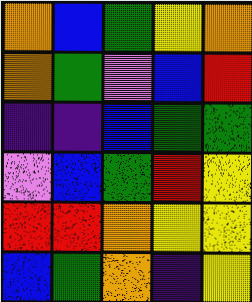[["orange", "blue", "green", "yellow", "orange"], ["orange", "green", "violet", "blue", "red"], ["indigo", "indigo", "blue", "green", "green"], ["violet", "blue", "green", "red", "yellow"], ["red", "red", "orange", "yellow", "yellow"], ["blue", "green", "orange", "indigo", "yellow"]]